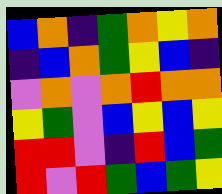[["blue", "orange", "indigo", "green", "orange", "yellow", "orange"], ["indigo", "blue", "orange", "green", "yellow", "blue", "indigo"], ["violet", "orange", "violet", "orange", "red", "orange", "orange"], ["yellow", "green", "violet", "blue", "yellow", "blue", "yellow"], ["red", "red", "violet", "indigo", "red", "blue", "green"], ["red", "violet", "red", "green", "blue", "green", "yellow"]]